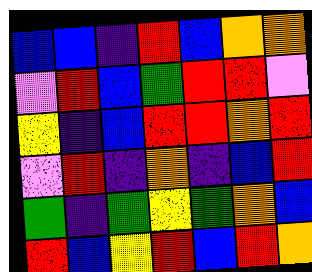[["blue", "blue", "indigo", "red", "blue", "orange", "orange"], ["violet", "red", "blue", "green", "red", "red", "violet"], ["yellow", "indigo", "blue", "red", "red", "orange", "red"], ["violet", "red", "indigo", "orange", "indigo", "blue", "red"], ["green", "indigo", "green", "yellow", "green", "orange", "blue"], ["red", "blue", "yellow", "red", "blue", "red", "orange"]]